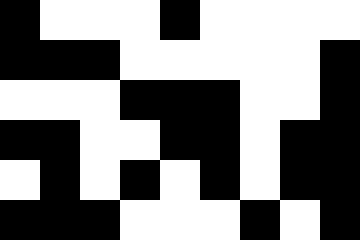[["black", "white", "white", "white", "black", "white", "white", "white", "white"], ["black", "black", "black", "white", "white", "white", "white", "white", "black"], ["white", "white", "white", "black", "black", "black", "white", "white", "black"], ["black", "black", "white", "white", "black", "black", "white", "black", "black"], ["white", "black", "white", "black", "white", "black", "white", "black", "black"], ["black", "black", "black", "white", "white", "white", "black", "white", "black"]]